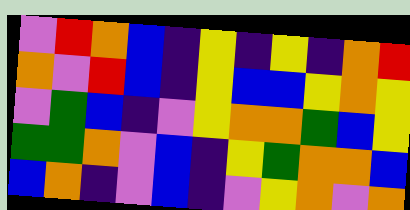[["violet", "red", "orange", "blue", "indigo", "yellow", "indigo", "yellow", "indigo", "orange", "red"], ["orange", "violet", "red", "blue", "indigo", "yellow", "blue", "blue", "yellow", "orange", "yellow"], ["violet", "green", "blue", "indigo", "violet", "yellow", "orange", "orange", "green", "blue", "yellow"], ["green", "green", "orange", "violet", "blue", "indigo", "yellow", "green", "orange", "orange", "blue"], ["blue", "orange", "indigo", "violet", "blue", "indigo", "violet", "yellow", "orange", "violet", "orange"]]